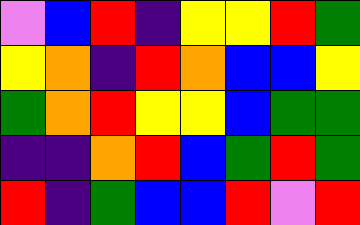[["violet", "blue", "red", "indigo", "yellow", "yellow", "red", "green"], ["yellow", "orange", "indigo", "red", "orange", "blue", "blue", "yellow"], ["green", "orange", "red", "yellow", "yellow", "blue", "green", "green"], ["indigo", "indigo", "orange", "red", "blue", "green", "red", "green"], ["red", "indigo", "green", "blue", "blue", "red", "violet", "red"]]